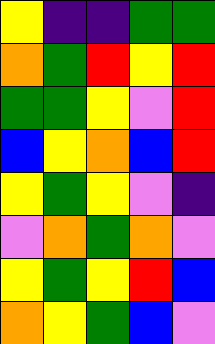[["yellow", "indigo", "indigo", "green", "green"], ["orange", "green", "red", "yellow", "red"], ["green", "green", "yellow", "violet", "red"], ["blue", "yellow", "orange", "blue", "red"], ["yellow", "green", "yellow", "violet", "indigo"], ["violet", "orange", "green", "orange", "violet"], ["yellow", "green", "yellow", "red", "blue"], ["orange", "yellow", "green", "blue", "violet"]]